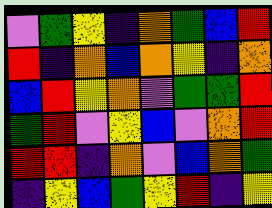[["violet", "green", "yellow", "indigo", "orange", "green", "blue", "red"], ["red", "indigo", "orange", "blue", "orange", "yellow", "indigo", "orange"], ["blue", "red", "yellow", "orange", "violet", "green", "green", "red"], ["green", "red", "violet", "yellow", "blue", "violet", "orange", "red"], ["red", "red", "indigo", "orange", "violet", "blue", "orange", "green"], ["indigo", "yellow", "blue", "green", "yellow", "red", "indigo", "yellow"]]